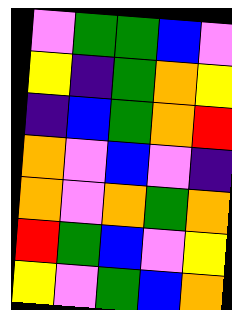[["violet", "green", "green", "blue", "violet"], ["yellow", "indigo", "green", "orange", "yellow"], ["indigo", "blue", "green", "orange", "red"], ["orange", "violet", "blue", "violet", "indigo"], ["orange", "violet", "orange", "green", "orange"], ["red", "green", "blue", "violet", "yellow"], ["yellow", "violet", "green", "blue", "orange"]]